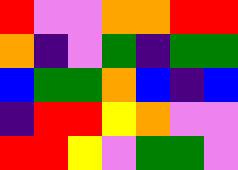[["red", "violet", "violet", "orange", "orange", "red", "red"], ["orange", "indigo", "violet", "green", "indigo", "green", "green"], ["blue", "green", "green", "orange", "blue", "indigo", "blue"], ["indigo", "red", "red", "yellow", "orange", "violet", "violet"], ["red", "red", "yellow", "violet", "green", "green", "violet"]]